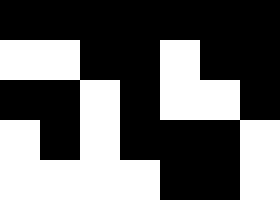[["black", "black", "black", "black", "black", "black", "black"], ["white", "white", "black", "black", "white", "black", "black"], ["black", "black", "white", "black", "white", "white", "black"], ["white", "black", "white", "black", "black", "black", "white"], ["white", "white", "white", "white", "black", "black", "white"]]